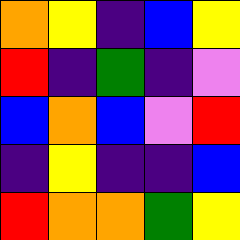[["orange", "yellow", "indigo", "blue", "yellow"], ["red", "indigo", "green", "indigo", "violet"], ["blue", "orange", "blue", "violet", "red"], ["indigo", "yellow", "indigo", "indigo", "blue"], ["red", "orange", "orange", "green", "yellow"]]